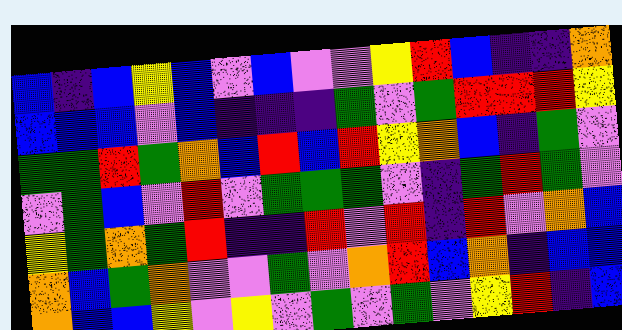[["blue", "indigo", "blue", "yellow", "blue", "violet", "blue", "violet", "violet", "yellow", "red", "blue", "indigo", "indigo", "orange"], ["blue", "blue", "blue", "violet", "blue", "indigo", "indigo", "indigo", "green", "violet", "green", "red", "red", "red", "yellow"], ["green", "green", "red", "green", "orange", "blue", "red", "blue", "red", "yellow", "orange", "blue", "indigo", "green", "violet"], ["violet", "green", "blue", "violet", "red", "violet", "green", "green", "green", "violet", "indigo", "green", "red", "green", "violet"], ["yellow", "green", "orange", "green", "red", "indigo", "indigo", "red", "violet", "red", "indigo", "red", "violet", "orange", "blue"], ["orange", "blue", "green", "orange", "violet", "violet", "green", "violet", "orange", "red", "blue", "orange", "indigo", "blue", "blue"], ["orange", "blue", "blue", "yellow", "violet", "yellow", "violet", "green", "violet", "green", "violet", "yellow", "red", "indigo", "blue"]]